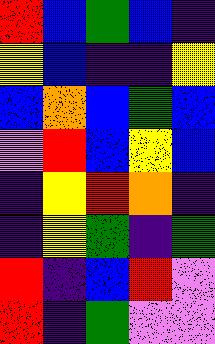[["red", "blue", "green", "blue", "indigo"], ["yellow", "blue", "indigo", "indigo", "yellow"], ["blue", "orange", "blue", "green", "blue"], ["violet", "red", "blue", "yellow", "blue"], ["indigo", "yellow", "red", "orange", "indigo"], ["indigo", "yellow", "green", "indigo", "green"], ["red", "indigo", "blue", "red", "violet"], ["red", "indigo", "green", "violet", "violet"]]